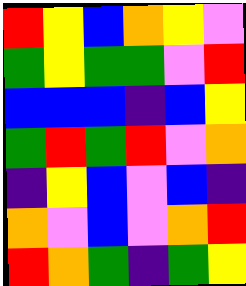[["red", "yellow", "blue", "orange", "yellow", "violet"], ["green", "yellow", "green", "green", "violet", "red"], ["blue", "blue", "blue", "indigo", "blue", "yellow"], ["green", "red", "green", "red", "violet", "orange"], ["indigo", "yellow", "blue", "violet", "blue", "indigo"], ["orange", "violet", "blue", "violet", "orange", "red"], ["red", "orange", "green", "indigo", "green", "yellow"]]